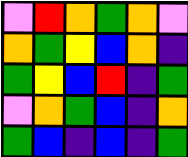[["violet", "red", "orange", "green", "orange", "violet"], ["orange", "green", "yellow", "blue", "orange", "indigo"], ["green", "yellow", "blue", "red", "indigo", "green"], ["violet", "orange", "green", "blue", "indigo", "orange"], ["green", "blue", "indigo", "blue", "indigo", "green"]]